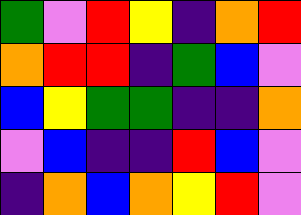[["green", "violet", "red", "yellow", "indigo", "orange", "red"], ["orange", "red", "red", "indigo", "green", "blue", "violet"], ["blue", "yellow", "green", "green", "indigo", "indigo", "orange"], ["violet", "blue", "indigo", "indigo", "red", "blue", "violet"], ["indigo", "orange", "blue", "orange", "yellow", "red", "violet"]]